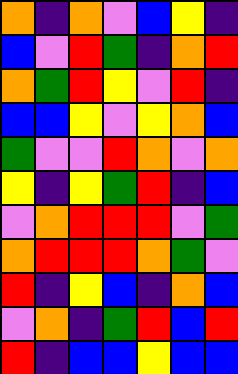[["orange", "indigo", "orange", "violet", "blue", "yellow", "indigo"], ["blue", "violet", "red", "green", "indigo", "orange", "red"], ["orange", "green", "red", "yellow", "violet", "red", "indigo"], ["blue", "blue", "yellow", "violet", "yellow", "orange", "blue"], ["green", "violet", "violet", "red", "orange", "violet", "orange"], ["yellow", "indigo", "yellow", "green", "red", "indigo", "blue"], ["violet", "orange", "red", "red", "red", "violet", "green"], ["orange", "red", "red", "red", "orange", "green", "violet"], ["red", "indigo", "yellow", "blue", "indigo", "orange", "blue"], ["violet", "orange", "indigo", "green", "red", "blue", "red"], ["red", "indigo", "blue", "blue", "yellow", "blue", "blue"]]